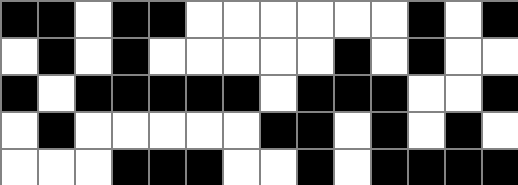[["black", "black", "white", "black", "black", "white", "white", "white", "white", "white", "white", "black", "white", "black"], ["white", "black", "white", "black", "white", "white", "white", "white", "white", "black", "white", "black", "white", "white"], ["black", "white", "black", "black", "black", "black", "black", "white", "black", "black", "black", "white", "white", "black"], ["white", "black", "white", "white", "white", "white", "white", "black", "black", "white", "black", "white", "black", "white"], ["white", "white", "white", "black", "black", "black", "white", "white", "black", "white", "black", "black", "black", "black"]]